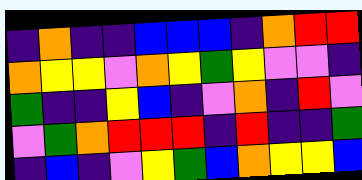[["indigo", "orange", "indigo", "indigo", "blue", "blue", "blue", "indigo", "orange", "red", "red"], ["orange", "yellow", "yellow", "violet", "orange", "yellow", "green", "yellow", "violet", "violet", "indigo"], ["green", "indigo", "indigo", "yellow", "blue", "indigo", "violet", "orange", "indigo", "red", "violet"], ["violet", "green", "orange", "red", "red", "red", "indigo", "red", "indigo", "indigo", "green"], ["indigo", "blue", "indigo", "violet", "yellow", "green", "blue", "orange", "yellow", "yellow", "blue"]]